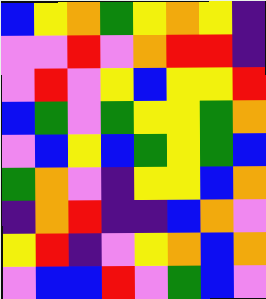[["blue", "yellow", "orange", "green", "yellow", "orange", "yellow", "indigo"], ["violet", "violet", "red", "violet", "orange", "red", "red", "indigo"], ["violet", "red", "violet", "yellow", "blue", "yellow", "yellow", "red"], ["blue", "green", "violet", "green", "yellow", "yellow", "green", "orange"], ["violet", "blue", "yellow", "blue", "green", "yellow", "green", "blue"], ["green", "orange", "violet", "indigo", "yellow", "yellow", "blue", "orange"], ["indigo", "orange", "red", "indigo", "indigo", "blue", "orange", "violet"], ["yellow", "red", "indigo", "violet", "yellow", "orange", "blue", "orange"], ["violet", "blue", "blue", "red", "violet", "green", "blue", "violet"]]